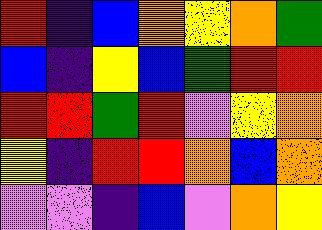[["red", "indigo", "blue", "orange", "yellow", "orange", "green"], ["blue", "indigo", "yellow", "blue", "green", "red", "red"], ["red", "red", "green", "red", "violet", "yellow", "orange"], ["yellow", "indigo", "red", "red", "orange", "blue", "orange"], ["violet", "violet", "indigo", "blue", "violet", "orange", "yellow"]]